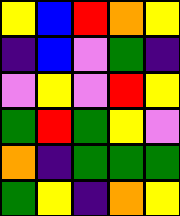[["yellow", "blue", "red", "orange", "yellow"], ["indigo", "blue", "violet", "green", "indigo"], ["violet", "yellow", "violet", "red", "yellow"], ["green", "red", "green", "yellow", "violet"], ["orange", "indigo", "green", "green", "green"], ["green", "yellow", "indigo", "orange", "yellow"]]